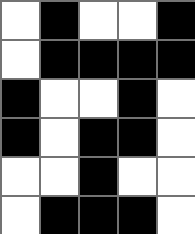[["white", "black", "white", "white", "black"], ["white", "black", "black", "black", "black"], ["black", "white", "white", "black", "white"], ["black", "white", "black", "black", "white"], ["white", "white", "black", "white", "white"], ["white", "black", "black", "black", "white"]]